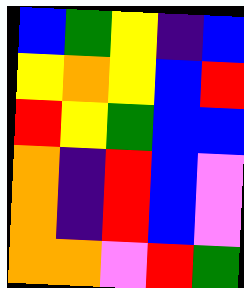[["blue", "green", "yellow", "indigo", "blue"], ["yellow", "orange", "yellow", "blue", "red"], ["red", "yellow", "green", "blue", "blue"], ["orange", "indigo", "red", "blue", "violet"], ["orange", "indigo", "red", "blue", "violet"], ["orange", "orange", "violet", "red", "green"]]